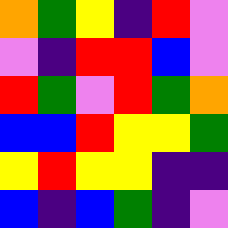[["orange", "green", "yellow", "indigo", "red", "violet"], ["violet", "indigo", "red", "red", "blue", "violet"], ["red", "green", "violet", "red", "green", "orange"], ["blue", "blue", "red", "yellow", "yellow", "green"], ["yellow", "red", "yellow", "yellow", "indigo", "indigo"], ["blue", "indigo", "blue", "green", "indigo", "violet"]]